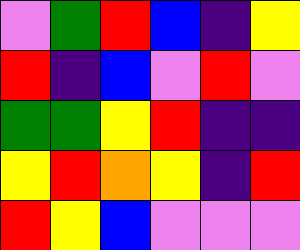[["violet", "green", "red", "blue", "indigo", "yellow"], ["red", "indigo", "blue", "violet", "red", "violet"], ["green", "green", "yellow", "red", "indigo", "indigo"], ["yellow", "red", "orange", "yellow", "indigo", "red"], ["red", "yellow", "blue", "violet", "violet", "violet"]]